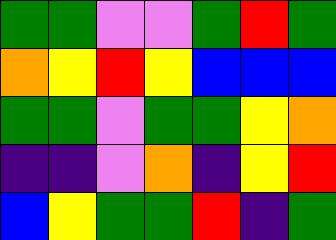[["green", "green", "violet", "violet", "green", "red", "green"], ["orange", "yellow", "red", "yellow", "blue", "blue", "blue"], ["green", "green", "violet", "green", "green", "yellow", "orange"], ["indigo", "indigo", "violet", "orange", "indigo", "yellow", "red"], ["blue", "yellow", "green", "green", "red", "indigo", "green"]]